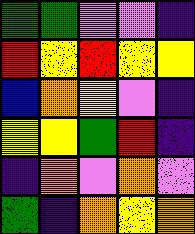[["green", "green", "violet", "violet", "indigo"], ["red", "yellow", "red", "yellow", "yellow"], ["blue", "orange", "yellow", "violet", "indigo"], ["yellow", "yellow", "green", "red", "indigo"], ["indigo", "orange", "violet", "orange", "violet"], ["green", "indigo", "orange", "yellow", "orange"]]